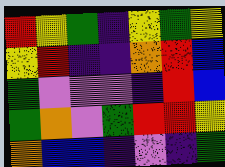[["red", "yellow", "green", "indigo", "yellow", "green", "yellow"], ["yellow", "red", "indigo", "indigo", "orange", "red", "blue"], ["green", "violet", "violet", "violet", "indigo", "red", "blue"], ["green", "orange", "violet", "green", "red", "red", "yellow"], ["orange", "blue", "blue", "indigo", "violet", "indigo", "green"]]